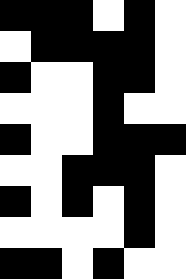[["black", "black", "black", "white", "black", "white"], ["white", "black", "black", "black", "black", "white"], ["black", "white", "white", "black", "black", "white"], ["white", "white", "white", "black", "white", "white"], ["black", "white", "white", "black", "black", "black"], ["white", "white", "black", "black", "black", "white"], ["black", "white", "black", "white", "black", "white"], ["white", "white", "white", "white", "black", "white"], ["black", "black", "white", "black", "white", "white"]]